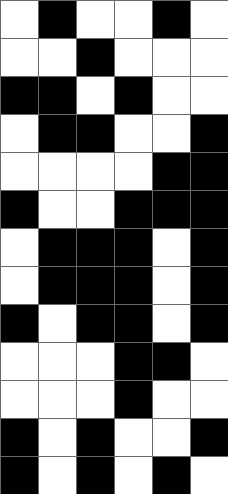[["white", "black", "white", "white", "black", "white"], ["white", "white", "black", "white", "white", "white"], ["black", "black", "white", "black", "white", "white"], ["white", "black", "black", "white", "white", "black"], ["white", "white", "white", "white", "black", "black"], ["black", "white", "white", "black", "black", "black"], ["white", "black", "black", "black", "white", "black"], ["white", "black", "black", "black", "white", "black"], ["black", "white", "black", "black", "white", "black"], ["white", "white", "white", "black", "black", "white"], ["white", "white", "white", "black", "white", "white"], ["black", "white", "black", "white", "white", "black"], ["black", "white", "black", "white", "black", "white"]]